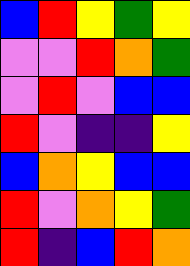[["blue", "red", "yellow", "green", "yellow"], ["violet", "violet", "red", "orange", "green"], ["violet", "red", "violet", "blue", "blue"], ["red", "violet", "indigo", "indigo", "yellow"], ["blue", "orange", "yellow", "blue", "blue"], ["red", "violet", "orange", "yellow", "green"], ["red", "indigo", "blue", "red", "orange"]]